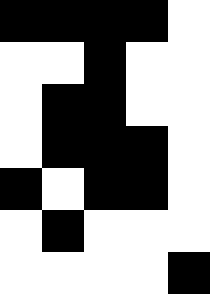[["black", "black", "black", "black", "white"], ["white", "white", "black", "white", "white"], ["white", "black", "black", "white", "white"], ["white", "black", "black", "black", "white"], ["black", "white", "black", "black", "white"], ["white", "black", "white", "white", "white"], ["white", "white", "white", "white", "black"]]